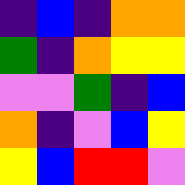[["indigo", "blue", "indigo", "orange", "orange"], ["green", "indigo", "orange", "yellow", "yellow"], ["violet", "violet", "green", "indigo", "blue"], ["orange", "indigo", "violet", "blue", "yellow"], ["yellow", "blue", "red", "red", "violet"]]